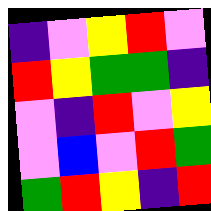[["indigo", "violet", "yellow", "red", "violet"], ["red", "yellow", "green", "green", "indigo"], ["violet", "indigo", "red", "violet", "yellow"], ["violet", "blue", "violet", "red", "green"], ["green", "red", "yellow", "indigo", "red"]]